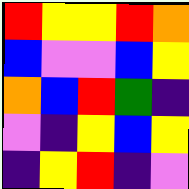[["red", "yellow", "yellow", "red", "orange"], ["blue", "violet", "violet", "blue", "yellow"], ["orange", "blue", "red", "green", "indigo"], ["violet", "indigo", "yellow", "blue", "yellow"], ["indigo", "yellow", "red", "indigo", "violet"]]